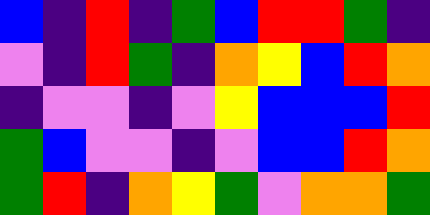[["blue", "indigo", "red", "indigo", "green", "blue", "red", "red", "green", "indigo"], ["violet", "indigo", "red", "green", "indigo", "orange", "yellow", "blue", "red", "orange"], ["indigo", "violet", "violet", "indigo", "violet", "yellow", "blue", "blue", "blue", "red"], ["green", "blue", "violet", "violet", "indigo", "violet", "blue", "blue", "red", "orange"], ["green", "red", "indigo", "orange", "yellow", "green", "violet", "orange", "orange", "green"]]